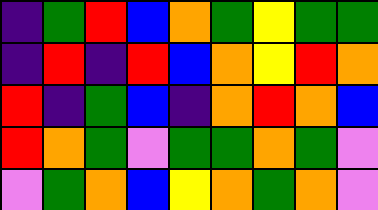[["indigo", "green", "red", "blue", "orange", "green", "yellow", "green", "green"], ["indigo", "red", "indigo", "red", "blue", "orange", "yellow", "red", "orange"], ["red", "indigo", "green", "blue", "indigo", "orange", "red", "orange", "blue"], ["red", "orange", "green", "violet", "green", "green", "orange", "green", "violet"], ["violet", "green", "orange", "blue", "yellow", "orange", "green", "orange", "violet"]]